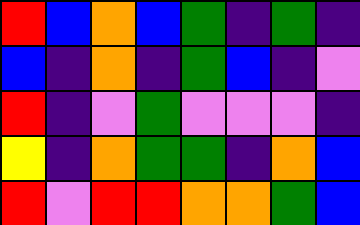[["red", "blue", "orange", "blue", "green", "indigo", "green", "indigo"], ["blue", "indigo", "orange", "indigo", "green", "blue", "indigo", "violet"], ["red", "indigo", "violet", "green", "violet", "violet", "violet", "indigo"], ["yellow", "indigo", "orange", "green", "green", "indigo", "orange", "blue"], ["red", "violet", "red", "red", "orange", "orange", "green", "blue"]]